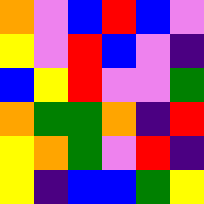[["orange", "violet", "blue", "red", "blue", "violet"], ["yellow", "violet", "red", "blue", "violet", "indigo"], ["blue", "yellow", "red", "violet", "violet", "green"], ["orange", "green", "green", "orange", "indigo", "red"], ["yellow", "orange", "green", "violet", "red", "indigo"], ["yellow", "indigo", "blue", "blue", "green", "yellow"]]